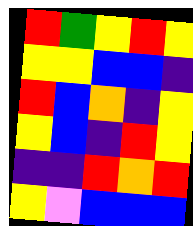[["red", "green", "yellow", "red", "yellow"], ["yellow", "yellow", "blue", "blue", "indigo"], ["red", "blue", "orange", "indigo", "yellow"], ["yellow", "blue", "indigo", "red", "yellow"], ["indigo", "indigo", "red", "orange", "red"], ["yellow", "violet", "blue", "blue", "blue"]]